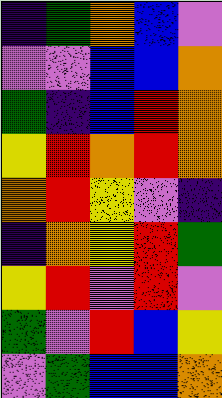[["indigo", "green", "orange", "blue", "violet"], ["violet", "violet", "blue", "blue", "orange"], ["green", "indigo", "blue", "red", "orange"], ["yellow", "red", "orange", "red", "orange"], ["orange", "red", "yellow", "violet", "indigo"], ["indigo", "orange", "yellow", "red", "green"], ["yellow", "red", "violet", "red", "violet"], ["green", "violet", "red", "blue", "yellow"], ["violet", "green", "blue", "blue", "orange"]]